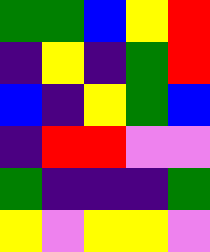[["green", "green", "blue", "yellow", "red"], ["indigo", "yellow", "indigo", "green", "red"], ["blue", "indigo", "yellow", "green", "blue"], ["indigo", "red", "red", "violet", "violet"], ["green", "indigo", "indigo", "indigo", "green"], ["yellow", "violet", "yellow", "yellow", "violet"]]